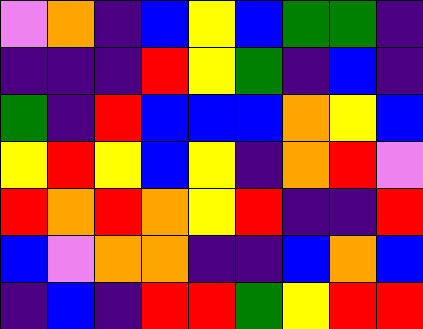[["violet", "orange", "indigo", "blue", "yellow", "blue", "green", "green", "indigo"], ["indigo", "indigo", "indigo", "red", "yellow", "green", "indigo", "blue", "indigo"], ["green", "indigo", "red", "blue", "blue", "blue", "orange", "yellow", "blue"], ["yellow", "red", "yellow", "blue", "yellow", "indigo", "orange", "red", "violet"], ["red", "orange", "red", "orange", "yellow", "red", "indigo", "indigo", "red"], ["blue", "violet", "orange", "orange", "indigo", "indigo", "blue", "orange", "blue"], ["indigo", "blue", "indigo", "red", "red", "green", "yellow", "red", "red"]]